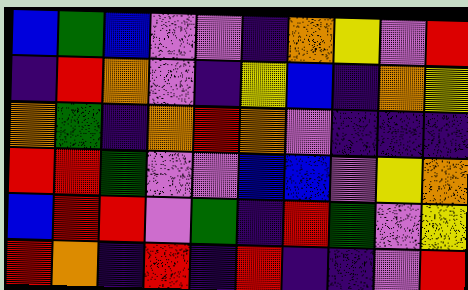[["blue", "green", "blue", "violet", "violet", "indigo", "orange", "yellow", "violet", "red"], ["indigo", "red", "orange", "violet", "indigo", "yellow", "blue", "indigo", "orange", "yellow"], ["orange", "green", "indigo", "orange", "red", "orange", "violet", "indigo", "indigo", "indigo"], ["red", "red", "green", "violet", "violet", "blue", "blue", "violet", "yellow", "orange"], ["blue", "red", "red", "violet", "green", "indigo", "red", "green", "violet", "yellow"], ["red", "orange", "indigo", "red", "indigo", "red", "indigo", "indigo", "violet", "red"]]